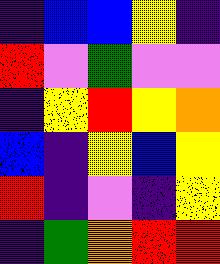[["indigo", "blue", "blue", "yellow", "indigo"], ["red", "violet", "green", "violet", "violet"], ["indigo", "yellow", "red", "yellow", "orange"], ["blue", "indigo", "yellow", "blue", "yellow"], ["red", "indigo", "violet", "indigo", "yellow"], ["indigo", "green", "orange", "red", "red"]]